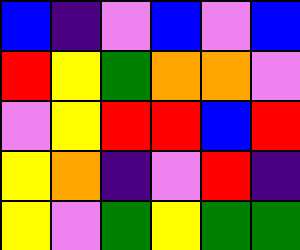[["blue", "indigo", "violet", "blue", "violet", "blue"], ["red", "yellow", "green", "orange", "orange", "violet"], ["violet", "yellow", "red", "red", "blue", "red"], ["yellow", "orange", "indigo", "violet", "red", "indigo"], ["yellow", "violet", "green", "yellow", "green", "green"]]